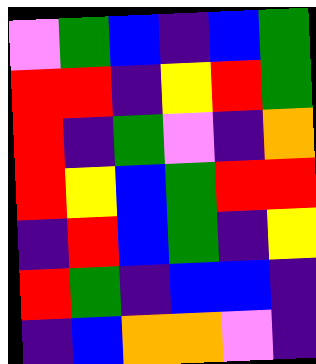[["violet", "green", "blue", "indigo", "blue", "green"], ["red", "red", "indigo", "yellow", "red", "green"], ["red", "indigo", "green", "violet", "indigo", "orange"], ["red", "yellow", "blue", "green", "red", "red"], ["indigo", "red", "blue", "green", "indigo", "yellow"], ["red", "green", "indigo", "blue", "blue", "indigo"], ["indigo", "blue", "orange", "orange", "violet", "indigo"]]